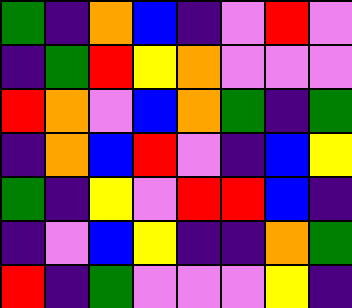[["green", "indigo", "orange", "blue", "indigo", "violet", "red", "violet"], ["indigo", "green", "red", "yellow", "orange", "violet", "violet", "violet"], ["red", "orange", "violet", "blue", "orange", "green", "indigo", "green"], ["indigo", "orange", "blue", "red", "violet", "indigo", "blue", "yellow"], ["green", "indigo", "yellow", "violet", "red", "red", "blue", "indigo"], ["indigo", "violet", "blue", "yellow", "indigo", "indigo", "orange", "green"], ["red", "indigo", "green", "violet", "violet", "violet", "yellow", "indigo"]]